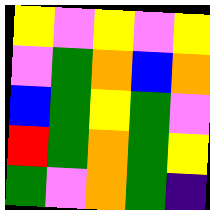[["yellow", "violet", "yellow", "violet", "yellow"], ["violet", "green", "orange", "blue", "orange"], ["blue", "green", "yellow", "green", "violet"], ["red", "green", "orange", "green", "yellow"], ["green", "violet", "orange", "green", "indigo"]]